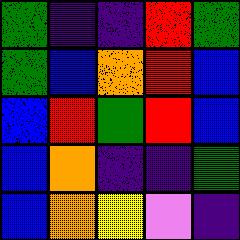[["green", "indigo", "indigo", "red", "green"], ["green", "blue", "orange", "red", "blue"], ["blue", "red", "green", "red", "blue"], ["blue", "orange", "indigo", "indigo", "green"], ["blue", "orange", "yellow", "violet", "indigo"]]